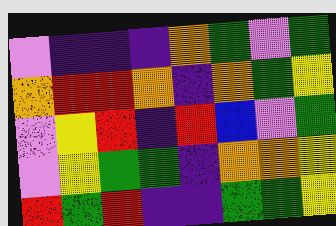[["violet", "indigo", "indigo", "indigo", "orange", "green", "violet", "green"], ["orange", "red", "red", "orange", "indigo", "orange", "green", "yellow"], ["violet", "yellow", "red", "indigo", "red", "blue", "violet", "green"], ["violet", "yellow", "green", "green", "indigo", "orange", "orange", "yellow"], ["red", "green", "red", "indigo", "indigo", "green", "green", "yellow"]]